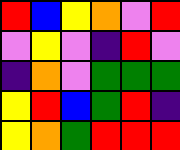[["red", "blue", "yellow", "orange", "violet", "red"], ["violet", "yellow", "violet", "indigo", "red", "violet"], ["indigo", "orange", "violet", "green", "green", "green"], ["yellow", "red", "blue", "green", "red", "indigo"], ["yellow", "orange", "green", "red", "red", "red"]]